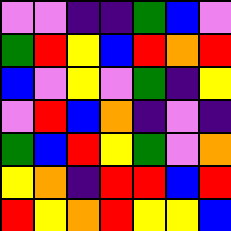[["violet", "violet", "indigo", "indigo", "green", "blue", "violet"], ["green", "red", "yellow", "blue", "red", "orange", "red"], ["blue", "violet", "yellow", "violet", "green", "indigo", "yellow"], ["violet", "red", "blue", "orange", "indigo", "violet", "indigo"], ["green", "blue", "red", "yellow", "green", "violet", "orange"], ["yellow", "orange", "indigo", "red", "red", "blue", "red"], ["red", "yellow", "orange", "red", "yellow", "yellow", "blue"]]